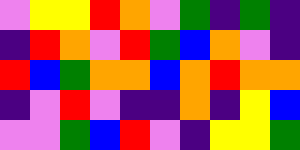[["violet", "yellow", "yellow", "red", "orange", "violet", "green", "indigo", "green", "indigo"], ["indigo", "red", "orange", "violet", "red", "green", "blue", "orange", "violet", "indigo"], ["red", "blue", "green", "orange", "orange", "blue", "orange", "red", "orange", "orange"], ["indigo", "violet", "red", "violet", "indigo", "indigo", "orange", "indigo", "yellow", "blue"], ["violet", "violet", "green", "blue", "red", "violet", "indigo", "yellow", "yellow", "green"]]